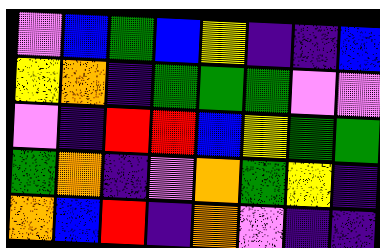[["violet", "blue", "green", "blue", "yellow", "indigo", "indigo", "blue"], ["yellow", "orange", "indigo", "green", "green", "green", "violet", "violet"], ["violet", "indigo", "red", "red", "blue", "yellow", "green", "green"], ["green", "orange", "indigo", "violet", "orange", "green", "yellow", "indigo"], ["orange", "blue", "red", "indigo", "orange", "violet", "indigo", "indigo"]]